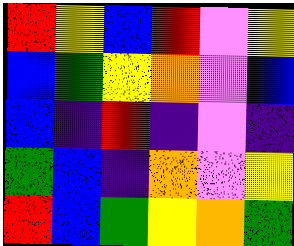[["red", "yellow", "blue", "red", "violet", "yellow"], ["blue", "green", "yellow", "orange", "violet", "blue"], ["blue", "indigo", "red", "indigo", "violet", "indigo"], ["green", "blue", "indigo", "orange", "violet", "yellow"], ["red", "blue", "green", "yellow", "orange", "green"]]